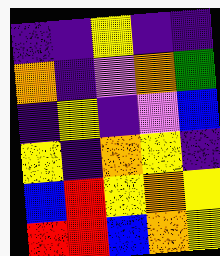[["indigo", "indigo", "yellow", "indigo", "indigo"], ["orange", "indigo", "violet", "orange", "green"], ["indigo", "yellow", "indigo", "violet", "blue"], ["yellow", "indigo", "orange", "yellow", "indigo"], ["blue", "red", "yellow", "orange", "yellow"], ["red", "red", "blue", "orange", "yellow"]]